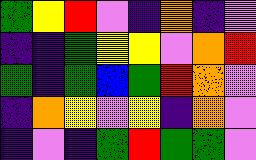[["green", "yellow", "red", "violet", "indigo", "orange", "indigo", "violet"], ["indigo", "indigo", "green", "yellow", "yellow", "violet", "orange", "red"], ["green", "indigo", "green", "blue", "green", "red", "orange", "violet"], ["indigo", "orange", "yellow", "violet", "yellow", "indigo", "orange", "violet"], ["indigo", "violet", "indigo", "green", "red", "green", "green", "violet"]]